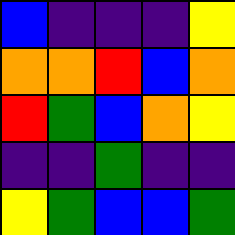[["blue", "indigo", "indigo", "indigo", "yellow"], ["orange", "orange", "red", "blue", "orange"], ["red", "green", "blue", "orange", "yellow"], ["indigo", "indigo", "green", "indigo", "indigo"], ["yellow", "green", "blue", "blue", "green"]]